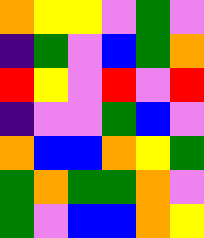[["orange", "yellow", "yellow", "violet", "green", "violet"], ["indigo", "green", "violet", "blue", "green", "orange"], ["red", "yellow", "violet", "red", "violet", "red"], ["indigo", "violet", "violet", "green", "blue", "violet"], ["orange", "blue", "blue", "orange", "yellow", "green"], ["green", "orange", "green", "green", "orange", "violet"], ["green", "violet", "blue", "blue", "orange", "yellow"]]